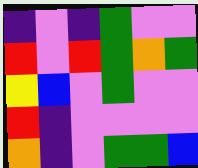[["indigo", "violet", "indigo", "green", "violet", "violet"], ["red", "violet", "red", "green", "orange", "green"], ["yellow", "blue", "violet", "green", "violet", "violet"], ["red", "indigo", "violet", "violet", "violet", "violet"], ["orange", "indigo", "violet", "green", "green", "blue"]]